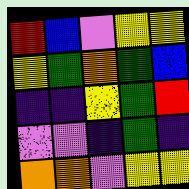[["red", "blue", "violet", "yellow", "yellow"], ["yellow", "green", "orange", "green", "blue"], ["indigo", "indigo", "yellow", "green", "red"], ["violet", "violet", "indigo", "green", "indigo"], ["orange", "orange", "violet", "yellow", "yellow"]]